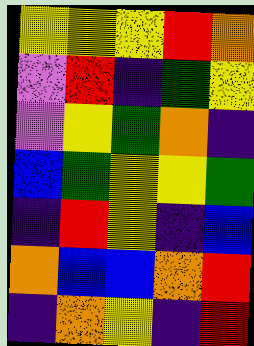[["yellow", "yellow", "yellow", "red", "orange"], ["violet", "red", "indigo", "green", "yellow"], ["violet", "yellow", "green", "orange", "indigo"], ["blue", "green", "yellow", "yellow", "green"], ["indigo", "red", "yellow", "indigo", "blue"], ["orange", "blue", "blue", "orange", "red"], ["indigo", "orange", "yellow", "indigo", "red"]]